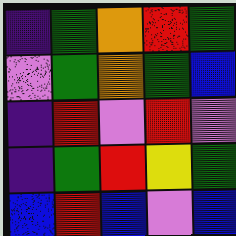[["indigo", "green", "orange", "red", "green"], ["violet", "green", "orange", "green", "blue"], ["indigo", "red", "violet", "red", "violet"], ["indigo", "green", "red", "yellow", "green"], ["blue", "red", "blue", "violet", "blue"]]